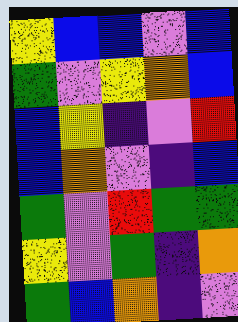[["yellow", "blue", "blue", "violet", "blue"], ["green", "violet", "yellow", "orange", "blue"], ["blue", "yellow", "indigo", "violet", "red"], ["blue", "orange", "violet", "indigo", "blue"], ["green", "violet", "red", "green", "green"], ["yellow", "violet", "green", "indigo", "orange"], ["green", "blue", "orange", "indigo", "violet"]]